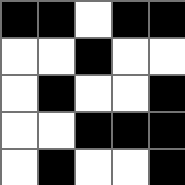[["black", "black", "white", "black", "black"], ["white", "white", "black", "white", "white"], ["white", "black", "white", "white", "black"], ["white", "white", "black", "black", "black"], ["white", "black", "white", "white", "black"]]